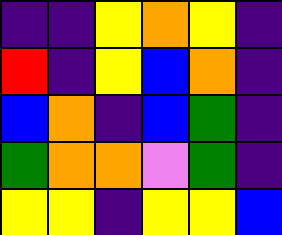[["indigo", "indigo", "yellow", "orange", "yellow", "indigo"], ["red", "indigo", "yellow", "blue", "orange", "indigo"], ["blue", "orange", "indigo", "blue", "green", "indigo"], ["green", "orange", "orange", "violet", "green", "indigo"], ["yellow", "yellow", "indigo", "yellow", "yellow", "blue"]]